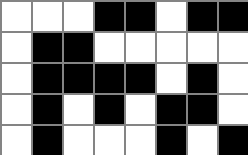[["white", "white", "white", "black", "black", "white", "black", "black"], ["white", "black", "black", "white", "white", "white", "white", "white"], ["white", "black", "black", "black", "black", "white", "black", "white"], ["white", "black", "white", "black", "white", "black", "black", "white"], ["white", "black", "white", "white", "white", "black", "white", "black"]]